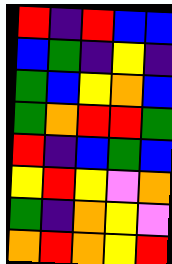[["red", "indigo", "red", "blue", "blue"], ["blue", "green", "indigo", "yellow", "indigo"], ["green", "blue", "yellow", "orange", "blue"], ["green", "orange", "red", "red", "green"], ["red", "indigo", "blue", "green", "blue"], ["yellow", "red", "yellow", "violet", "orange"], ["green", "indigo", "orange", "yellow", "violet"], ["orange", "red", "orange", "yellow", "red"]]